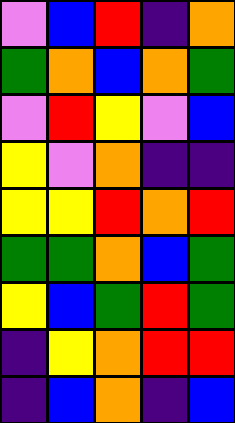[["violet", "blue", "red", "indigo", "orange"], ["green", "orange", "blue", "orange", "green"], ["violet", "red", "yellow", "violet", "blue"], ["yellow", "violet", "orange", "indigo", "indigo"], ["yellow", "yellow", "red", "orange", "red"], ["green", "green", "orange", "blue", "green"], ["yellow", "blue", "green", "red", "green"], ["indigo", "yellow", "orange", "red", "red"], ["indigo", "blue", "orange", "indigo", "blue"]]